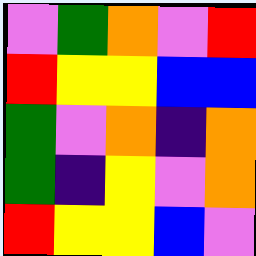[["violet", "green", "orange", "violet", "red"], ["red", "yellow", "yellow", "blue", "blue"], ["green", "violet", "orange", "indigo", "orange"], ["green", "indigo", "yellow", "violet", "orange"], ["red", "yellow", "yellow", "blue", "violet"]]